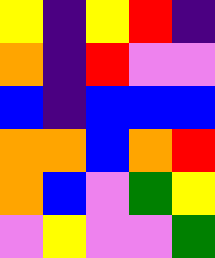[["yellow", "indigo", "yellow", "red", "indigo"], ["orange", "indigo", "red", "violet", "violet"], ["blue", "indigo", "blue", "blue", "blue"], ["orange", "orange", "blue", "orange", "red"], ["orange", "blue", "violet", "green", "yellow"], ["violet", "yellow", "violet", "violet", "green"]]